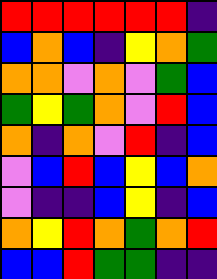[["red", "red", "red", "red", "red", "red", "indigo"], ["blue", "orange", "blue", "indigo", "yellow", "orange", "green"], ["orange", "orange", "violet", "orange", "violet", "green", "blue"], ["green", "yellow", "green", "orange", "violet", "red", "blue"], ["orange", "indigo", "orange", "violet", "red", "indigo", "blue"], ["violet", "blue", "red", "blue", "yellow", "blue", "orange"], ["violet", "indigo", "indigo", "blue", "yellow", "indigo", "blue"], ["orange", "yellow", "red", "orange", "green", "orange", "red"], ["blue", "blue", "red", "green", "green", "indigo", "indigo"]]